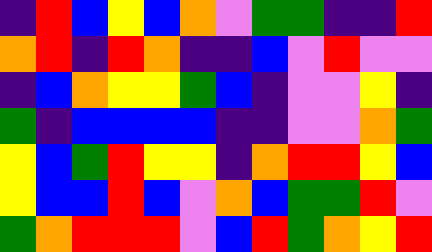[["indigo", "red", "blue", "yellow", "blue", "orange", "violet", "green", "green", "indigo", "indigo", "red"], ["orange", "red", "indigo", "red", "orange", "indigo", "indigo", "blue", "violet", "red", "violet", "violet"], ["indigo", "blue", "orange", "yellow", "yellow", "green", "blue", "indigo", "violet", "violet", "yellow", "indigo"], ["green", "indigo", "blue", "blue", "blue", "blue", "indigo", "indigo", "violet", "violet", "orange", "green"], ["yellow", "blue", "green", "red", "yellow", "yellow", "indigo", "orange", "red", "red", "yellow", "blue"], ["yellow", "blue", "blue", "red", "blue", "violet", "orange", "blue", "green", "green", "red", "violet"], ["green", "orange", "red", "red", "red", "violet", "blue", "red", "green", "orange", "yellow", "red"]]